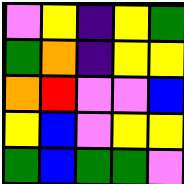[["violet", "yellow", "indigo", "yellow", "green"], ["green", "orange", "indigo", "yellow", "yellow"], ["orange", "red", "violet", "violet", "blue"], ["yellow", "blue", "violet", "yellow", "yellow"], ["green", "blue", "green", "green", "violet"]]